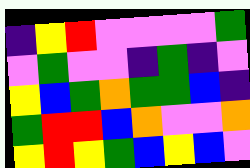[["indigo", "yellow", "red", "violet", "violet", "violet", "violet", "green"], ["violet", "green", "violet", "violet", "indigo", "green", "indigo", "violet"], ["yellow", "blue", "green", "orange", "green", "green", "blue", "indigo"], ["green", "red", "red", "blue", "orange", "violet", "violet", "orange"], ["yellow", "red", "yellow", "green", "blue", "yellow", "blue", "violet"]]